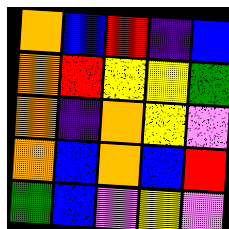[["orange", "blue", "red", "indigo", "blue"], ["orange", "red", "yellow", "yellow", "green"], ["orange", "indigo", "orange", "yellow", "violet"], ["orange", "blue", "orange", "blue", "red"], ["green", "blue", "violet", "yellow", "violet"]]